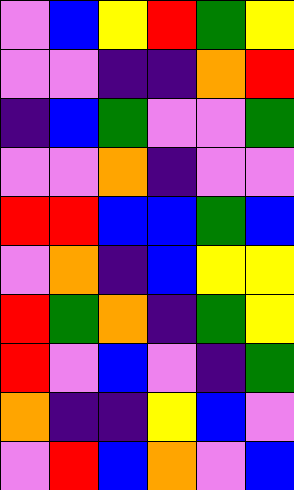[["violet", "blue", "yellow", "red", "green", "yellow"], ["violet", "violet", "indigo", "indigo", "orange", "red"], ["indigo", "blue", "green", "violet", "violet", "green"], ["violet", "violet", "orange", "indigo", "violet", "violet"], ["red", "red", "blue", "blue", "green", "blue"], ["violet", "orange", "indigo", "blue", "yellow", "yellow"], ["red", "green", "orange", "indigo", "green", "yellow"], ["red", "violet", "blue", "violet", "indigo", "green"], ["orange", "indigo", "indigo", "yellow", "blue", "violet"], ["violet", "red", "blue", "orange", "violet", "blue"]]